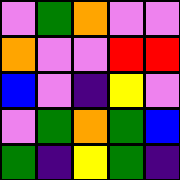[["violet", "green", "orange", "violet", "violet"], ["orange", "violet", "violet", "red", "red"], ["blue", "violet", "indigo", "yellow", "violet"], ["violet", "green", "orange", "green", "blue"], ["green", "indigo", "yellow", "green", "indigo"]]